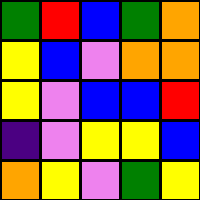[["green", "red", "blue", "green", "orange"], ["yellow", "blue", "violet", "orange", "orange"], ["yellow", "violet", "blue", "blue", "red"], ["indigo", "violet", "yellow", "yellow", "blue"], ["orange", "yellow", "violet", "green", "yellow"]]